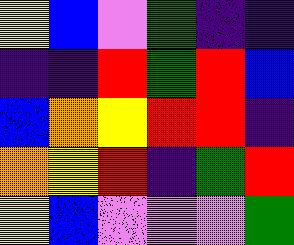[["yellow", "blue", "violet", "green", "indigo", "indigo"], ["indigo", "indigo", "red", "green", "red", "blue"], ["blue", "orange", "yellow", "red", "red", "indigo"], ["orange", "yellow", "red", "indigo", "green", "red"], ["yellow", "blue", "violet", "violet", "violet", "green"]]